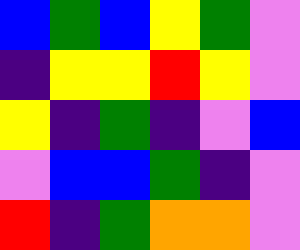[["blue", "green", "blue", "yellow", "green", "violet"], ["indigo", "yellow", "yellow", "red", "yellow", "violet"], ["yellow", "indigo", "green", "indigo", "violet", "blue"], ["violet", "blue", "blue", "green", "indigo", "violet"], ["red", "indigo", "green", "orange", "orange", "violet"]]